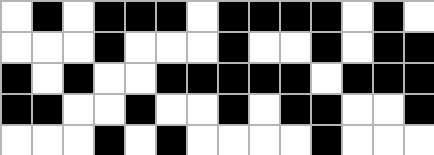[["white", "black", "white", "black", "black", "black", "white", "black", "black", "black", "black", "white", "black", "white"], ["white", "white", "white", "black", "white", "white", "white", "black", "white", "white", "black", "white", "black", "black"], ["black", "white", "black", "white", "white", "black", "black", "black", "black", "black", "white", "black", "black", "black"], ["black", "black", "white", "white", "black", "white", "white", "black", "white", "black", "black", "white", "white", "black"], ["white", "white", "white", "black", "white", "black", "white", "white", "white", "white", "black", "white", "white", "white"]]